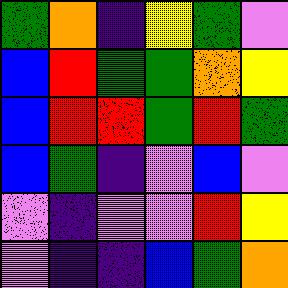[["green", "orange", "indigo", "yellow", "green", "violet"], ["blue", "red", "green", "green", "orange", "yellow"], ["blue", "red", "red", "green", "red", "green"], ["blue", "green", "indigo", "violet", "blue", "violet"], ["violet", "indigo", "violet", "violet", "red", "yellow"], ["violet", "indigo", "indigo", "blue", "green", "orange"]]